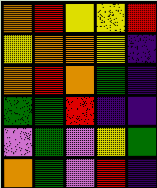[["orange", "red", "yellow", "yellow", "red"], ["yellow", "orange", "orange", "yellow", "indigo"], ["orange", "red", "orange", "green", "indigo"], ["green", "green", "red", "indigo", "indigo"], ["violet", "green", "violet", "yellow", "green"], ["orange", "green", "violet", "red", "indigo"]]